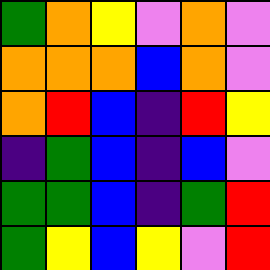[["green", "orange", "yellow", "violet", "orange", "violet"], ["orange", "orange", "orange", "blue", "orange", "violet"], ["orange", "red", "blue", "indigo", "red", "yellow"], ["indigo", "green", "blue", "indigo", "blue", "violet"], ["green", "green", "blue", "indigo", "green", "red"], ["green", "yellow", "blue", "yellow", "violet", "red"]]